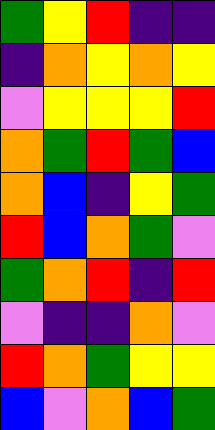[["green", "yellow", "red", "indigo", "indigo"], ["indigo", "orange", "yellow", "orange", "yellow"], ["violet", "yellow", "yellow", "yellow", "red"], ["orange", "green", "red", "green", "blue"], ["orange", "blue", "indigo", "yellow", "green"], ["red", "blue", "orange", "green", "violet"], ["green", "orange", "red", "indigo", "red"], ["violet", "indigo", "indigo", "orange", "violet"], ["red", "orange", "green", "yellow", "yellow"], ["blue", "violet", "orange", "blue", "green"]]